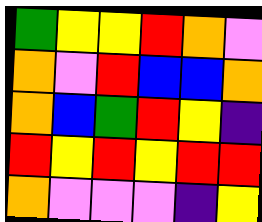[["green", "yellow", "yellow", "red", "orange", "violet"], ["orange", "violet", "red", "blue", "blue", "orange"], ["orange", "blue", "green", "red", "yellow", "indigo"], ["red", "yellow", "red", "yellow", "red", "red"], ["orange", "violet", "violet", "violet", "indigo", "yellow"]]